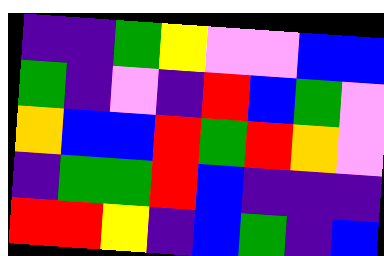[["indigo", "indigo", "green", "yellow", "violet", "violet", "blue", "blue"], ["green", "indigo", "violet", "indigo", "red", "blue", "green", "violet"], ["orange", "blue", "blue", "red", "green", "red", "orange", "violet"], ["indigo", "green", "green", "red", "blue", "indigo", "indigo", "indigo"], ["red", "red", "yellow", "indigo", "blue", "green", "indigo", "blue"]]